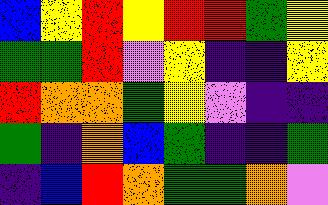[["blue", "yellow", "red", "yellow", "red", "red", "green", "yellow"], ["green", "green", "red", "violet", "yellow", "indigo", "indigo", "yellow"], ["red", "orange", "orange", "green", "yellow", "violet", "indigo", "indigo"], ["green", "indigo", "orange", "blue", "green", "indigo", "indigo", "green"], ["indigo", "blue", "red", "orange", "green", "green", "orange", "violet"]]